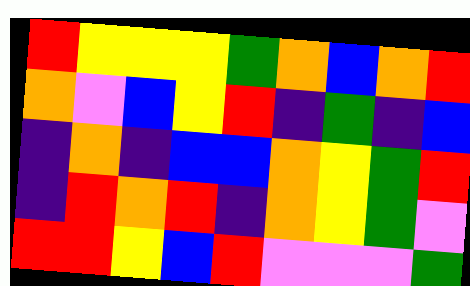[["red", "yellow", "yellow", "yellow", "green", "orange", "blue", "orange", "red"], ["orange", "violet", "blue", "yellow", "red", "indigo", "green", "indigo", "blue"], ["indigo", "orange", "indigo", "blue", "blue", "orange", "yellow", "green", "red"], ["indigo", "red", "orange", "red", "indigo", "orange", "yellow", "green", "violet"], ["red", "red", "yellow", "blue", "red", "violet", "violet", "violet", "green"]]